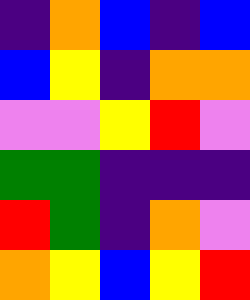[["indigo", "orange", "blue", "indigo", "blue"], ["blue", "yellow", "indigo", "orange", "orange"], ["violet", "violet", "yellow", "red", "violet"], ["green", "green", "indigo", "indigo", "indigo"], ["red", "green", "indigo", "orange", "violet"], ["orange", "yellow", "blue", "yellow", "red"]]